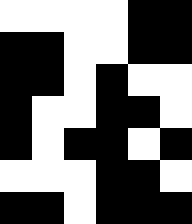[["white", "white", "white", "white", "black", "black"], ["black", "black", "white", "white", "black", "black"], ["black", "black", "white", "black", "white", "white"], ["black", "white", "white", "black", "black", "white"], ["black", "white", "black", "black", "white", "black"], ["white", "white", "white", "black", "black", "white"], ["black", "black", "white", "black", "black", "black"]]